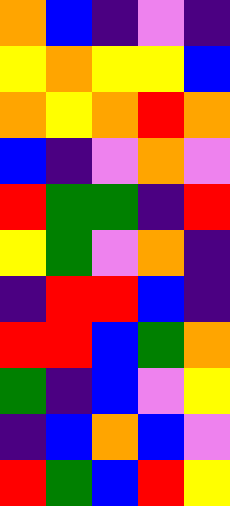[["orange", "blue", "indigo", "violet", "indigo"], ["yellow", "orange", "yellow", "yellow", "blue"], ["orange", "yellow", "orange", "red", "orange"], ["blue", "indigo", "violet", "orange", "violet"], ["red", "green", "green", "indigo", "red"], ["yellow", "green", "violet", "orange", "indigo"], ["indigo", "red", "red", "blue", "indigo"], ["red", "red", "blue", "green", "orange"], ["green", "indigo", "blue", "violet", "yellow"], ["indigo", "blue", "orange", "blue", "violet"], ["red", "green", "blue", "red", "yellow"]]